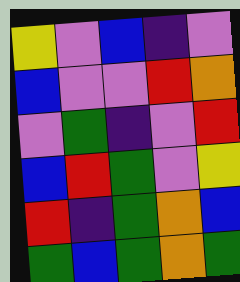[["yellow", "violet", "blue", "indigo", "violet"], ["blue", "violet", "violet", "red", "orange"], ["violet", "green", "indigo", "violet", "red"], ["blue", "red", "green", "violet", "yellow"], ["red", "indigo", "green", "orange", "blue"], ["green", "blue", "green", "orange", "green"]]